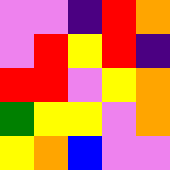[["violet", "violet", "indigo", "red", "orange"], ["violet", "red", "yellow", "red", "indigo"], ["red", "red", "violet", "yellow", "orange"], ["green", "yellow", "yellow", "violet", "orange"], ["yellow", "orange", "blue", "violet", "violet"]]